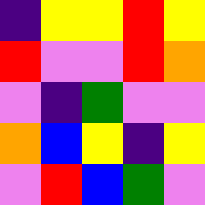[["indigo", "yellow", "yellow", "red", "yellow"], ["red", "violet", "violet", "red", "orange"], ["violet", "indigo", "green", "violet", "violet"], ["orange", "blue", "yellow", "indigo", "yellow"], ["violet", "red", "blue", "green", "violet"]]